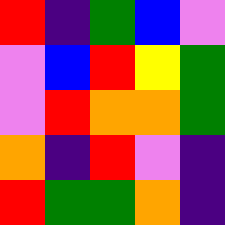[["red", "indigo", "green", "blue", "violet"], ["violet", "blue", "red", "yellow", "green"], ["violet", "red", "orange", "orange", "green"], ["orange", "indigo", "red", "violet", "indigo"], ["red", "green", "green", "orange", "indigo"]]